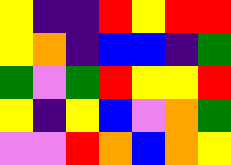[["yellow", "indigo", "indigo", "red", "yellow", "red", "red"], ["yellow", "orange", "indigo", "blue", "blue", "indigo", "green"], ["green", "violet", "green", "red", "yellow", "yellow", "red"], ["yellow", "indigo", "yellow", "blue", "violet", "orange", "green"], ["violet", "violet", "red", "orange", "blue", "orange", "yellow"]]